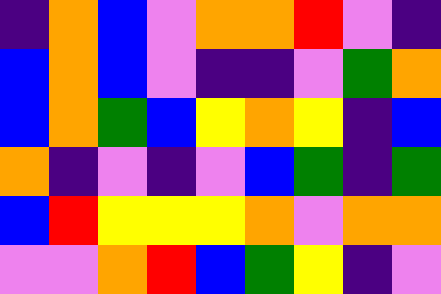[["indigo", "orange", "blue", "violet", "orange", "orange", "red", "violet", "indigo"], ["blue", "orange", "blue", "violet", "indigo", "indigo", "violet", "green", "orange"], ["blue", "orange", "green", "blue", "yellow", "orange", "yellow", "indigo", "blue"], ["orange", "indigo", "violet", "indigo", "violet", "blue", "green", "indigo", "green"], ["blue", "red", "yellow", "yellow", "yellow", "orange", "violet", "orange", "orange"], ["violet", "violet", "orange", "red", "blue", "green", "yellow", "indigo", "violet"]]